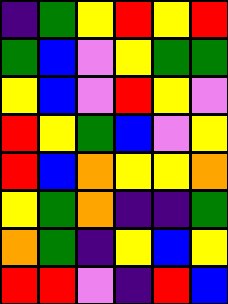[["indigo", "green", "yellow", "red", "yellow", "red"], ["green", "blue", "violet", "yellow", "green", "green"], ["yellow", "blue", "violet", "red", "yellow", "violet"], ["red", "yellow", "green", "blue", "violet", "yellow"], ["red", "blue", "orange", "yellow", "yellow", "orange"], ["yellow", "green", "orange", "indigo", "indigo", "green"], ["orange", "green", "indigo", "yellow", "blue", "yellow"], ["red", "red", "violet", "indigo", "red", "blue"]]